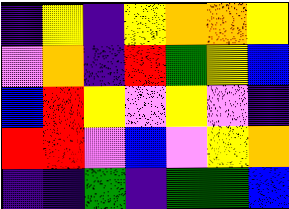[["indigo", "yellow", "indigo", "yellow", "orange", "orange", "yellow"], ["violet", "orange", "indigo", "red", "green", "yellow", "blue"], ["blue", "red", "yellow", "violet", "yellow", "violet", "indigo"], ["red", "red", "violet", "blue", "violet", "yellow", "orange"], ["indigo", "indigo", "green", "indigo", "green", "green", "blue"]]